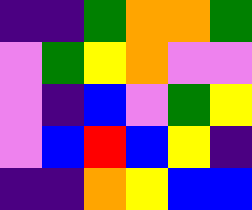[["indigo", "indigo", "green", "orange", "orange", "green"], ["violet", "green", "yellow", "orange", "violet", "violet"], ["violet", "indigo", "blue", "violet", "green", "yellow"], ["violet", "blue", "red", "blue", "yellow", "indigo"], ["indigo", "indigo", "orange", "yellow", "blue", "blue"]]